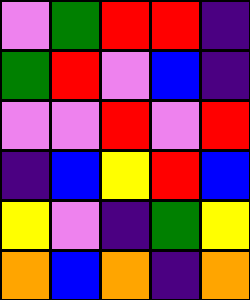[["violet", "green", "red", "red", "indigo"], ["green", "red", "violet", "blue", "indigo"], ["violet", "violet", "red", "violet", "red"], ["indigo", "blue", "yellow", "red", "blue"], ["yellow", "violet", "indigo", "green", "yellow"], ["orange", "blue", "orange", "indigo", "orange"]]